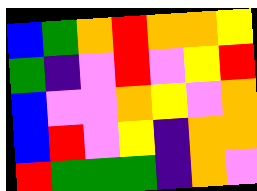[["blue", "green", "orange", "red", "orange", "orange", "yellow"], ["green", "indigo", "violet", "red", "violet", "yellow", "red"], ["blue", "violet", "violet", "orange", "yellow", "violet", "orange"], ["blue", "red", "violet", "yellow", "indigo", "orange", "orange"], ["red", "green", "green", "green", "indigo", "orange", "violet"]]